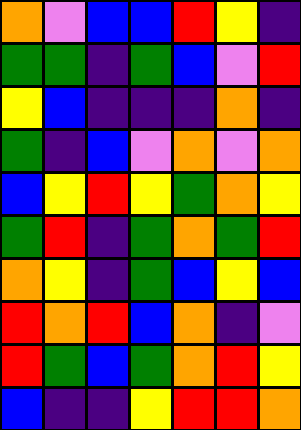[["orange", "violet", "blue", "blue", "red", "yellow", "indigo"], ["green", "green", "indigo", "green", "blue", "violet", "red"], ["yellow", "blue", "indigo", "indigo", "indigo", "orange", "indigo"], ["green", "indigo", "blue", "violet", "orange", "violet", "orange"], ["blue", "yellow", "red", "yellow", "green", "orange", "yellow"], ["green", "red", "indigo", "green", "orange", "green", "red"], ["orange", "yellow", "indigo", "green", "blue", "yellow", "blue"], ["red", "orange", "red", "blue", "orange", "indigo", "violet"], ["red", "green", "blue", "green", "orange", "red", "yellow"], ["blue", "indigo", "indigo", "yellow", "red", "red", "orange"]]